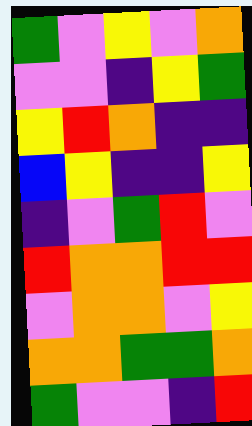[["green", "violet", "yellow", "violet", "orange"], ["violet", "violet", "indigo", "yellow", "green"], ["yellow", "red", "orange", "indigo", "indigo"], ["blue", "yellow", "indigo", "indigo", "yellow"], ["indigo", "violet", "green", "red", "violet"], ["red", "orange", "orange", "red", "red"], ["violet", "orange", "orange", "violet", "yellow"], ["orange", "orange", "green", "green", "orange"], ["green", "violet", "violet", "indigo", "red"]]